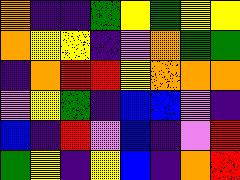[["orange", "indigo", "indigo", "green", "yellow", "green", "yellow", "yellow"], ["orange", "yellow", "yellow", "indigo", "violet", "orange", "green", "green"], ["indigo", "orange", "red", "red", "yellow", "orange", "orange", "orange"], ["violet", "yellow", "green", "indigo", "blue", "blue", "violet", "indigo"], ["blue", "indigo", "red", "violet", "blue", "indigo", "violet", "red"], ["green", "yellow", "indigo", "yellow", "blue", "indigo", "orange", "red"]]